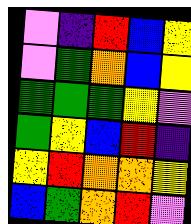[["violet", "indigo", "red", "blue", "yellow"], ["violet", "green", "orange", "blue", "yellow"], ["green", "green", "green", "yellow", "violet"], ["green", "yellow", "blue", "red", "indigo"], ["yellow", "red", "orange", "orange", "yellow"], ["blue", "green", "orange", "red", "violet"]]